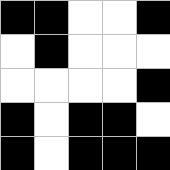[["black", "black", "white", "white", "black"], ["white", "black", "white", "white", "white"], ["white", "white", "white", "white", "black"], ["black", "white", "black", "black", "white"], ["black", "white", "black", "black", "black"]]